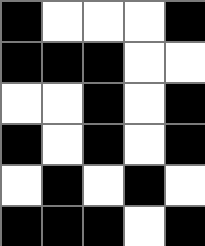[["black", "white", "white", "white", "black"], ["black", "black", "black", "white", "white"], ["white", "white", "black", "white", "black"], ["black", "white", "black", "white", "black"], ["white", "black", "white", "black", "white"], ["black", "black", "black", "white", "black"]]